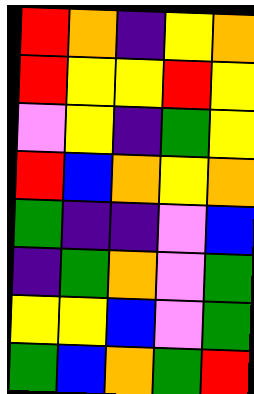[["red", "orange", "indigo", "yellow", "orange"], ["red", "yellow", "yellow", "red", "yellow"], ["violet", "yellow", "indigo", "green", "yellow"], ["red", "blue", "orange", "yellow", "orange"], ["green", "indigo", "indigo", "violet", "blue"], ["indigo", "green", "orange", "violet", "green"], ["yellow", "yellow", "blue", "violet", "green"], ["green", "blue", "orange", "green", "red"]]